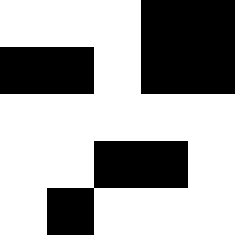[["white", "white", "white", "black", "black"], ["black", "black", "white", "black", "black"], ["white", "white", "white", "white", "white"], ["white", "white", "black", "black", "white"], ["white", "black", "white", "white", "white"]]